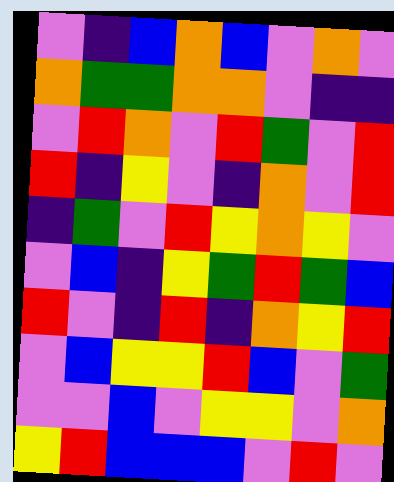[["violet", "indigo", "blue", "orange", "blue", "violet", "orange", "violet"], ["orange", "green", "green", "orange", "orange", "violet", "indigo", "indigo"], ["violet", "red", "orange", "violet", "red", "green", "violet", "red"], ["red", "indigo", "yellow", "violet", "indigo", "orange", "violet", "red"], ["indigo", "green", "violet", "red", "yellow", "orange", "yellow", "violet"], ["violet", "blue", "indigo", "yellow", "green", "red", "green", "blue"], ["red", "violet", "indigo", "red", "indigo", "orange", "yellow", "red"], ["violet", "blue", "yellow", "yellow", "red", "blue", "violet", "green"], ["violet", "violet", "blue", "violet", "yellow", "yellow", "violet", "orange"], ["yellow", "red", "blue", "blue", "blue", "violet", "red", "violet"]]